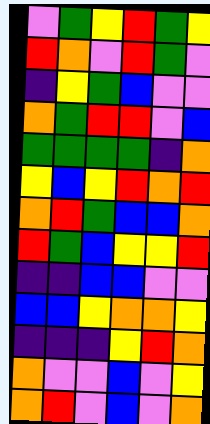[["violet", "green", "yellow", "red", "green", "yellow"], ["red", "orange", "violet", "red", "green", "violet"], ["indigo", "yellow", "green", "blue", "violet", "violet"], ["orange", "green", "red", "red", "violet", "blue"], ["green", "green", "green", "green", "indigo", "orange"], ["yellow", "blue", "yellow", "red", "orange", "red"], ["orange", "red", "green", "blue", "blue", "orange"], ["red", "green", "blue", "yellow", "yellow", "red"], ["indigo", "indigo", "blue", "blue", "violet", "violet"], ["blue", "blue", "yellow", "orange", "orange", "yellow"], ["indigo", "indigo", "indigo", "yellow", "red", "orange"], ["orange", "violet", "violet", "blue", "violet", "yellow"], ["orange", "red", "violet", "blue", "violet", "orange"]]